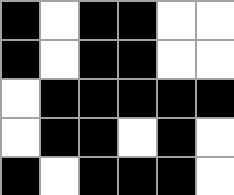[["black", "white", "black", "black", "white", "white"], ["black", "white", "black", "black", "white", "white"], ["white", "black", "black", "black", "black", "black"], ["white", "black", "black", "white", "black", "white"], ["black", "white", "black", "black", "black", "white"]]